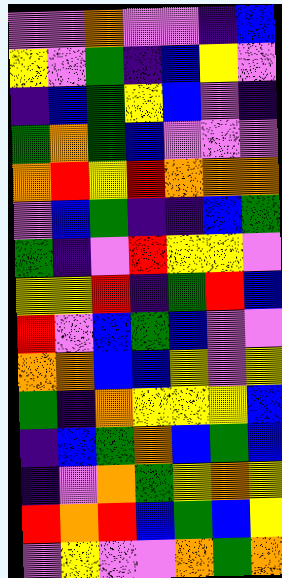[["violet", "violet", "orange", "violet", "violet", "indigo", "blue"], ["yellow", "violet", "green", "indigo", "blue", "yellow", "violet"], ["indigo", "blue", "green", "yellow", "blue", "violet", "indigo"], ["green", "orange", "green", "blue", "violet", "violet", "violet"], ["orange", "red", "yellow", "red", "orange", "orange", "orange"], ["violet", "blue", "green", "indigo", "indigo", "blue", "green"], ["green", "indigo", "violet", "red", "yellow", "yellow", "violet"], ["yellow", "yellow", "red", "indigo", "green", "red", "blue"], ["red", "violet", "blue", "green", "blue", "violet", "violet"], ["orange", "orange", "blue", "blue", "yellow", "violet", "yellow"], ["green", "indigo", "orange", "yellow", "yellow", "yellow", "blue"], ["indigo", "blue", "green", "orange", "blue", "green", "blue"], ["indigo", "violet", "orange", "green", "yellow", "orange", "yellow"], ["red", "orange", "red", "blue", "green", "blue", "yellow"], ["violet", "yellow", "violet", "violet", "orange", "green", "orange"]]